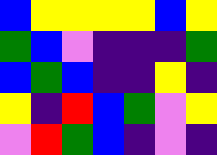[["blue", "yellow", "yellow", "yellow", "yellow", "blue", "yellow"], ["green", "blue", "violet", "indigo", "indigo", "indigo", "green"], ["blue", "green", "blue", "indigo", "indigo", "yellow", "indigo"], ["yellow", "indigo", "red", "blue", "green", "violet", "yellow"], ["violet", "red", "green", "blue", "indigo", "violet", "indigo"]]